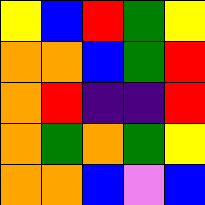[["yellow", "blue", "red", "green", "yellow"], ["orange", "orange", "blue", "green", "red"], ["orange", "red", "indigo", "indigo", "red"], ["orange", "green", "orange", "green", "yellow"], ["orange", "orange", "blue", "violet", "blue"]]